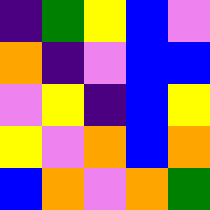[["indigo", "green", "yellow", "blue", "violet"], ["orange", "indigo", "violet", "blue", "blue"], ["violet", "yellow", "indigo", "blue", "yellow"], ["yellow", "violet", "orange", "blue", "orange"], ["blue", "orange", "violet", "orange", "green"]]